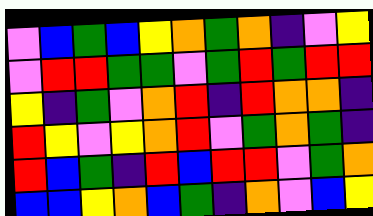[["violet", "blue", "green", "blue", "yellow", "orange", "green", "orange", "indigo", "violet", "yellow"], ["violet", "red", "red", "green", "green", "violet", "green", "red", "green", "red", "red"], ["yellow", "indigo", "green", "violet", "orange", "red", "indigo", "red", "orange", "orange", "indigo"], ["red", "yellow", "violet", "yellow", "orange", "red", "violet", "green", "orange", "green", "indigo"], ["red", "blue", "green", "indigo", "red", "blue", "red", "red", "violet", "green", "orange"], ["blue", "blue", "yellow", "orange", "blue", "green", "indigo", "orange", "violet", "blue", "yellow"]]